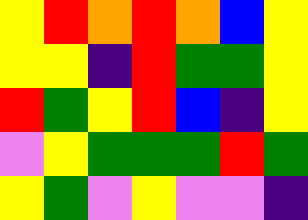[["yellow", "red", "orange", "red", "orange", "blue", "yellow"], ["yellow", "yellow", "indigo", "red", "green", "green", "yellow"], ["red", "green", "yellow", "red", "blue", "indigo", "yellow"], ["violet", "yellow", "green", "green", "green", "red", "green"], ["yellow", "green", "violet", "yellow", "violet", "violet", "indigo"]]